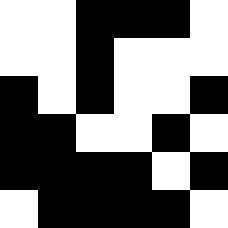[["white", "white", "black", "black", "black", "white"], ["white", "white", "black", "white", "white", "white"], ["black", "white", "black", "white", "white", "black"], ["black", "black", "white", "white", "black", "white"], ["black", "black", "black", "black", "white", "black"], ["white", "black", "black", "black", "black", "white"]]